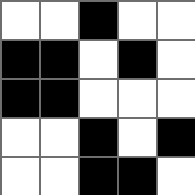[["white", "white", "black", "white", "white"], ["black", "black", "white", "black", "white"], ["black", "black", "white", "white", "white"], ["white", "white", "black", "white", "black"], ["white", "white", "black", "black", "white"]]